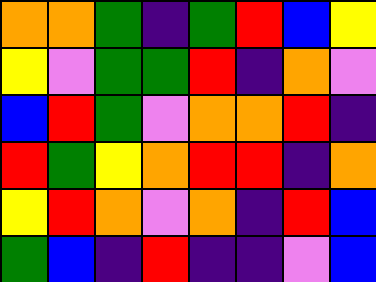[["orange", "orange", "green", "indigo", "green", "red", "blue", "yellow"], ["yellow", "violet", "green", "green", "red", "indigo", "orange", "violet"], ["blue", "red", "green", "violet", "orange", "orange", "red", "indigo"], ["red", "green", "yellow", "orange", "red", "red", "indigo", "orange"], ["yellow", "red", "orange", "violet", "orange", "indigo", "red", "blue"], ["green", "blue", "indigo", "red", "indigo", "indigo", "violet", "blue"]]